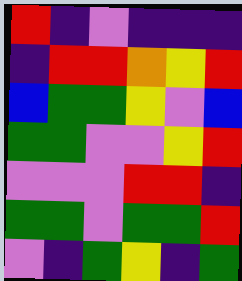[["red", "indigo", "violet", "indigo", "indigo", "indigo"], ["indigo", "red", "red", "orange", "yellow", "red"], ["blue", "green", "green", "yellow", "violet", "blue"], ["green", "green", "violet", "violet", "yellow", "red"], ["violet", "violet", "violet", "red", "red", "indigo"], ["green", "green", "violet", "green", "green", "red"], ["violet", "indigo", "green", "yellow", "indigo", "green"]]